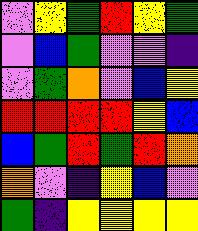[["violet", "yellow", "green", "red", "yellow", "green"], ["violet", "blue", "green", "violet", "violet", "indigo"], ["violet", "green", "orange", "violet", "blue", "yellow"], ["red", "red", "red", "red", "yellow", "blue"], ["blue", "green", "red", "green", "red", "orange"], ["orange", "violet", "indigo", "yellow", "blue", "violet"], ["green", "indigo", "yellow", "yellow", "yellow", "yellow"]]